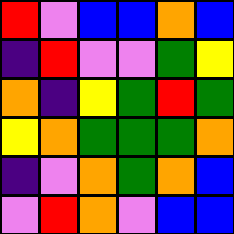[["red", "violet", "blue", "blue", "orange", "blue"], ["indigo", "red", "violet", "violet", "green", "yellow"], ["orange", "indigo", "yellow", "green", "red", "green"], ["yellow", "orange", "green", "green", "green", "orange"], ["indigo", "violet", "orange", "green", "orange", "blue"], ["violet", "red", "orange", "violet", "blue", "blue"]]